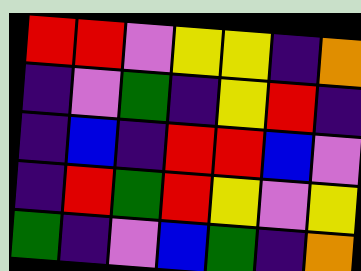[["red", "red", "violet", "yellow", "yellow", "indigo", "orange"], ["indigo", "violet", "green", "indigo", "yellow", "red", "indigo"], ["indigo", "blue", "indigo", "red", "red", "blue", "violet"], ["indigo", "red", "green", "red", "yellow", "violet", "yellow"], ["green", "indigo", "violet", "blue", "green", "indigo", "orange"]]